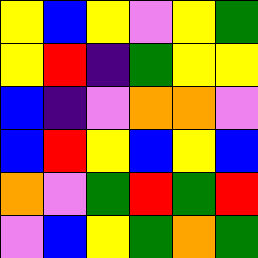[["yellow", "blue", "yellow", "violet", "yellow", "green"], ["yellow", "red", "indigo", "green", "yellow", "yellow"], ["blue", "indigo", "violet", "orange", "orange", "violet"], ["blue", "red", "yellow", "blue", "yellow", "blue"], ["orange", "violet", "green", "red", "green", "red"], ["violet", "blue", "yellow", "green", "orange", "green"]]